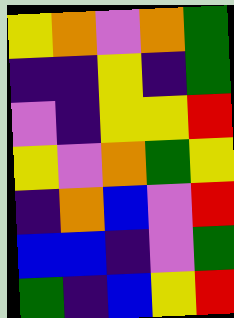[["yellow", "orange", "violet", "orange", "green"], ["indigo", "indigo", "yellow", "indigo", "green"], ["violet", "indigo", "yellow", "yellow", "red"], ["yellow", "violet", "orange", "green", "yellow"], ["indigo", "orange", "blue", "violet", "red"], ["blue", "blue", "indigo", "violet", "green"], ["green", "indigo", "blue", "yellow", "red"]]